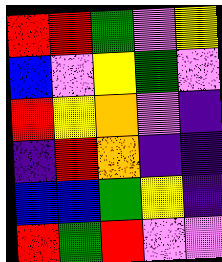[["red", "red", "green", "violet", "yellow"], ["blue", "violet", "yellow", "green", "violet"], ["red", "yellow", "orange", "violet", "indigo"], ["indigo", "red", "orange", "indigo", "indigo"], ["blue", "blue", "green", "yellow", "indigo"], ["red", "green", "red", "violet", "violet"]]